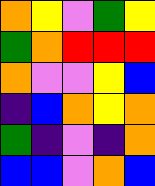[["orange", "yellow", "violet", "green", "yellow"], ["green", "orange", "red", "red", "red"], ["orange", "violet", "violet", "yellow", "blue"], ["indigo", "blue", "orange", "yellow", "orange"], ["green", "indigo", "violet", "indigo", "orange"], ["blue", "blue", "violet", "orange", "blue"]]